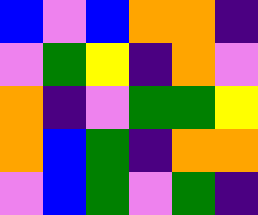[["blue", "violet", "blue", "orange", "orange", "indigo"], ["violet", "green", "yellow", "indigo", "orange", "violet"], ["orange", "indigo", "violet", "green", "green", "yellow"], ["orange", "blue", "green", "indigo", "orange", "orange"], ["violet", "blue", "green", "violet", "green", "indigo"]]